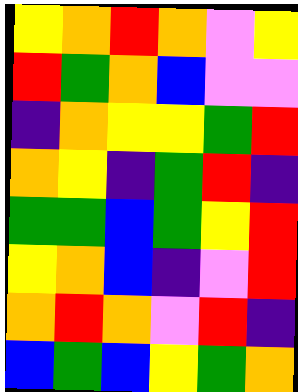[["yellow", "orange", "red", "orange", "violet", "yellow"], ["red", "green", "orange", "blue", "violet", "violet"], ["indigo", "orange", "yellow", "yellow", "green", "red"], ["orange", "yellow", "indigo", "green", "red", "indigo"], ["green", "green", "blue", "green", "yellow", "red"], ["yellow", "orange", "blue", "indigo", "violet", "red"], ["orange", "red", "orange", "violet", "red", "indigo"], ["blue", "green", "blue", "yellow", "green", "orange"]]